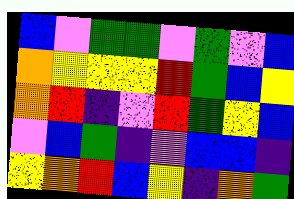[["blue", "violet", "green", "green", "violet", "green", "violet", "blue"], ["orange", "yellow", "yellow", "yellow", "red", "green", "blue", "yellow"], ["orange", "red", "indigo", "violet", "red", "green", "yellow", "blue"], ["violet", "blue", "green", "indigo", "violet", "blue", "blue", "indigo"], ["yellow", "orange", "red", "blue", "yellow", "indigo", "orange", "green"]]